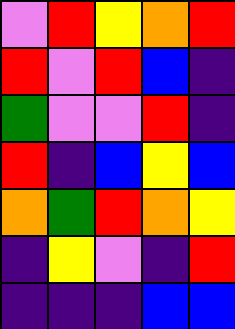[["violet", "red", "yellow", "orange", "red"], ["red", "violet", "red", "blue", "indigo"], ["green", "violet", "violet", "red", "indigo"], ["red", "indigo", "blue", "yellow", "blue"], ["orange", "green", "red", "orange", "yellow"], ["indigo", "yellow", "violet", "indigo", "red"], ["indigo", "indigo", "indigo", "blue", "blue"]]